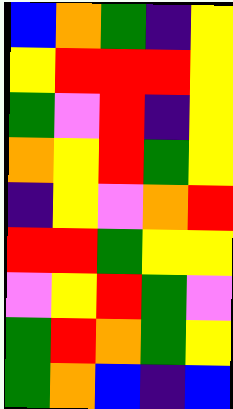[["blue", "orange", "green", "indigo", "yellow"], ["yellow", "red", "red", "red", "yellow"], ["green", "violet", "red", "indigo", "yellow"], ["orange", "yellow", "red", "green", "yellow"], ["indigo", "yellow", "violet", "orange", "red"], ["red", "red", "green", "yellow", "yellow"], ["violet", "yellow", "red", "green", "violet"], ["green", "red", "orange", "green", "yellow"], ["green", "orange", "blue", "indigo", "blue"]]